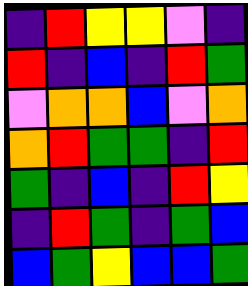[["indigo", "red", "yellow", "yellow", "violet", "indigo"], ["red", "indigo", "blue", "indigo", "red", "green"], ["violet", "orange", "orange", "blue", "violet", "orange"], ["orange", "red", "green", "green", "indigo", "red"], ["green", "indigo", "blue", "indigo", "red", "yellow"], ["indigo", "red", "green", "indigo", "green", "blue"], ["blue", "green", "yellow", "blue", "blue", "green"]]